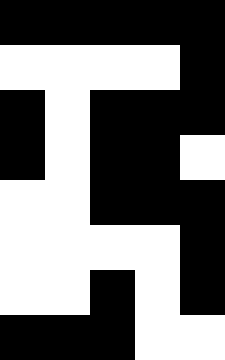[["black", "black", "black", "black", "black"], ["white", "white", "white", "white", "black"], ["black", "white", "black", "black", "black"], ["black", "white", "black", "black", "white"], ["white", "white", "black", "black", "black"], ["white", "white", "white", "white", "black"], ["white", "white", "black", "white", "black"], ["black", "black", "black", "white", "white"]]